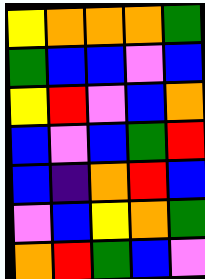[["yellow", "orange", "orange", "orange", "green"], ["green", "blue", "blue", "violet", "blue"], ["yellow", "red", "violet", "blue", "orange"], ["blue", "violet", "blue", "green", "red"], ["blue", "indigo", "orange", "red", "blue"], ["violet", "blue", "yellow", "orange", "green"], ["orange", "red", "green", "blue", "violet"]]